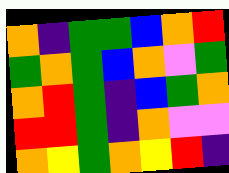[["orange", "indigo", "green", "green", "blue", "orange", "red"], ["green", "orange", "green", "blue", "orange", "violet", "green"], ["orange", "red", "green", "indigo", "blue", "green", "orange"], ["red", "red", "green", "indigo", "orange", "violet", "violet"], ["orange", "yellow", "green", "orange", "yellow", "red", "indigo"]]